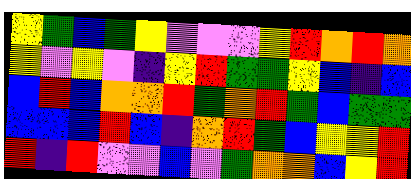[["yellow", "green", "blue", "green", "yellow", "violet", "violet", "violet", "yellow", "red", "orange", "red", "orange"], ["yellow", "violet", "yellow", "violet", "indigo", "yellow", "red", "green", "green", "yellow", "blue", "indigo", "blue"], ["blue", "red", "blue", "orange", "orange", "red", "green", "orange", "red", "green", "blue", "green", "green"], ["blue", "blue", "blue", "red", "blue", "indigo", "orange", "red", "green", "blue", "yellow", "yellow", "red"], ["red", "indigo", "red", "violet", "violet", "blue", "violet", "green", "orange", "orange", "blue", "yellow", "red"]]